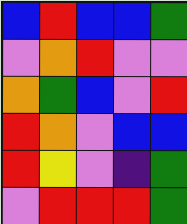[["blue", "red", "blue", "blue", "green"], ["violet", "orange", "red", "violet", "violet"], ["orange", "green", "blue", "violet", "red"], ["red", "orange", "violet", "blue", "blue"], ["red", "yellow", "violet", "indigo", "green"], ["violet", "red", "red", "red", "green"]]